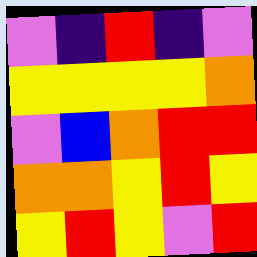[["violet", "indigo", "red", "indigo", "violet"], ["yellow", "yellow", "yellow", "yellow", "orange"], ["violet", "blue", "orange", "red", "red"], ["orange", "orange", "yellow", "red", "yellow"], ["yellow", "red", "yellow", "violet", "red"]]